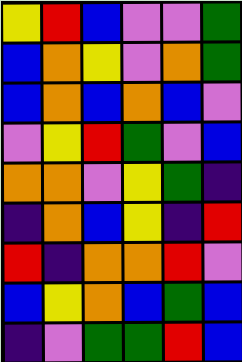[["yellow", "red", "blue", "violet", "violet", "green"], ["blue", "orange", "yellow", "violet", "orange", "green"], ["blue", "orange", "blue", "orange", "blue", "violet"], ["violet", "yellow", "red", "green", "violet", "blue"], ["orange", "orange", "violet", "yellow", "green", "indigo"], ["indigo", "orange", "blue", "yellow", "indigo", "red"], ["red", "indigo", "orange", "orange", "red", "violet"], ["blue", "yellow", "orange", "blue", "green", "blue"], ["indigo", "violet", "green", "green", "red", "blue"]]